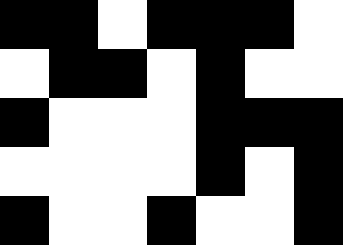[["black", "black", "white", "black", "black", "black", "white"], ["white", "black", "black", "white", "black", "white", "white"], ["black", "white", "white", "white", "black", "black", "black"], ["white", "white", "white", "white", "black", "white", "black"], ["black", "white", "white", "black", "white", "white", "black"]]